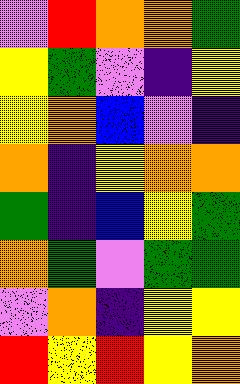[["violet", "red", "orange", "orange", "green"], ["yellow", "green", "violet", "indigo", "yellow"], ["yellow", "orange", "blue", "violet", "indigo"], ["orange", "indigo", "yellow", "orange", "orange"], ["green", "indigo", "blue", "yellow", "green"], ["orange", "green", "violet", "green", "green"], ["violet", "orange", "indigo", "yellow", "yellow"], ["red", "yellow", "red", "yellow", "orange"]]